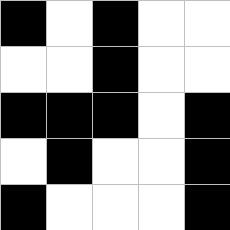[["black", "white", "black", "white", "white"], ["white", "white", "black", "white", "white"], ["black", "black", "black", "white", "black"], ["white", "black", "white", "white", "black"], ["black", "white", "white", "white", "black"]]